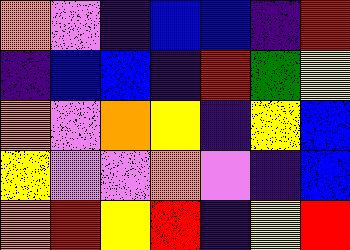[["orange", "violet", "indigo", "blue", "blue", "indigo", "red"], ["indigo", "blue", "blue", "indigo", "red", "green", "yellow"], ["orange", "violet", "orange", "yellow", "indigo", "yellow", "blue"], ["yellow", "violet", "violet", "orange", "violet", "indigo", "blue"], ["orange", "red", "yellow", "red", "indigo", "yellow", "red"]]